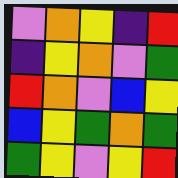[["violet", "orange", "yellow", "indigo", "red"], ["indigo", "yellow", "orange", "violet", "green"], ["red", "orange", "violet", "blue", "yellow"], ["blue", "yellow", "green", "orange", "green"], ["green", "yellow", "violet", "yellow", "red"]]